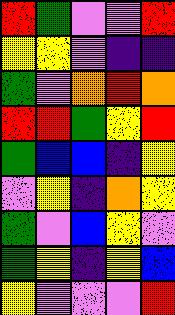[["red", "green", "violet", "violet", "red"], ["yellow", "yellow", "violet", "indigo", "indigo"], ["green", "violet", "orange", "red", "orange"], ["red", "red", "green", "yellow", "red"], ["green", "blue", "blue", "indigo", "yellow"], ["violet", "yellow", "indigo", "orange", "yellow"], ["green", "violet", "blue", "yellow", "violet"], ["green", "yellow", "indigo", "yellow", "blue"], ["yellow", "violet", "violet", "violet", "red"]]